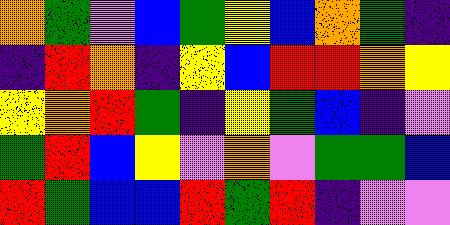[["orange", "green", "violet", "blue", "green", "yellow", "blue", "orange", "green", "indigo"], ["indigo", "red", "orange", "indigo", "yellow", "blue", "red", "red", "orange", "yellow"], ["yellow", "orange", "red", "green", "indigo", "yellow", "green", "blue", "indigo", "violet"], ["green", "red", "blue", "yellow", "violet", "orange", "violet", "green", "green", "blue"], ["red", "green", "blue", "blue", "red", "green", "red", "indigo", "violet", "violet"]]